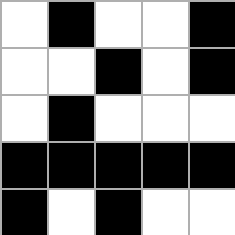[["white", "black", "white", "white", "black"], ["white", "white", "black", "white", "black"], ["white", "black", "white", "white", "white"], ["black", "black", "black", "black", "black"], ["black", "white", "black", "white", "white"]]